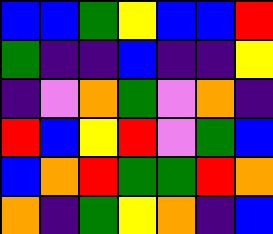[["blue", "blue", "green", "yellow", "blue", "blue", "red"], ["green", "indigo", "indigo", "blue", "indigo", "indigo", "yellow"], ["indigo", "violet", "orange", "green", "violet", "orange", "indigo"], ["red", "blue", "yellow", "red", "violet", "green", "blue"], ["blue", "orange", "red", "green", "green", "red", "orange"], ["orange", "indigo", "green", "yellow", "orange", "indigo", "blue"]]